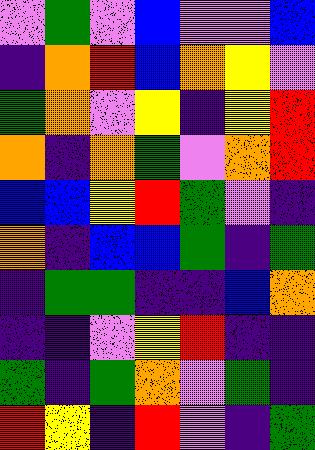[["violet", "green", "violet", "blue", "violet", "violet", "blue"], ["indigo", "orange", "red", "blue", "orange", "yellow", "violet"], ["green", "orange", "violet", "yellow", "indigo", "yellow", "red"], ["orange", "indigo", "orange", "green", "violet", "orange", "red"], ["blue", "blue", "yellow", "red", "green", "violet", "indigo"], ["orange", "indigo", "blue", "blue", "green", "indigo", "green"], ["indigo", "green", "green", "indigo", "indigo", "blue", "orange"], ["indigo", "indigo", "violet", "yellow", "red", "indigo", "indigo"], ["green", "indigo", "green", "orange", "violet", "green", "indigo"], ["red", "yellow", "indigo", "red", "violet", "indigo", "green"]]